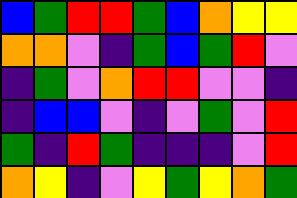[["blue", "green", "red", "red", "green", "blue", "orange", "yellow", "yellow"], ["orange", "orange", "violet", "indigo", "green", "blue", "green", "red", "violet"], ["indigo", "green", "violet", "orange", "red", "red", "violet", "violet", "indigo"], ["indigo", "blue", "blue", "violet", "indigo", "violet", "green", "violet", "red"], ["green", "indigo", "red", "green", "indigo", "indigo", "indigo", "violet", "red"], ["orange", "yellow", "indigo", "violet", "yellow", "green", "yellow", "orange", "green"]]